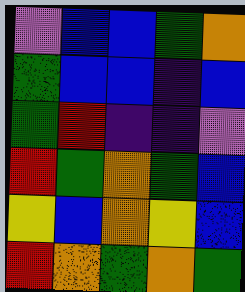[["violet", "blue", "blue", "green", "orange"], ["green", "blue", "blue", "indigo", "blue"], ["green", "red", "indigo", "indigo", "violet"], ["red", "green", "orange", "green", "blue"], ["yellow", "blue", "orange", "yellow", "blue"], ["red", "orange", "green", "orange", "green"]]